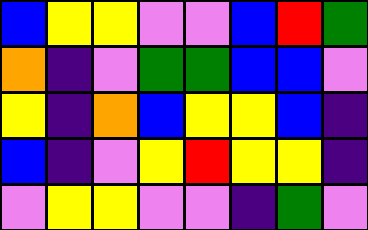[["blue", "yellow", "yellow", "violet", "violet", "blue", "red", "green"], ["orange", "indigo", "violet", "green", "green", "blue", "blue", "violet"], ["yellow", "indigo", "orange", "blue", "yellow", "yellow", "blue", "indigo"], ["blue", "indigo", "violet", "yellow", "red", "yellow", "yellow", "indigo"], ["violet", "yellow", "yellow", "violet", "violet", "indigo", "green", "violet"]]